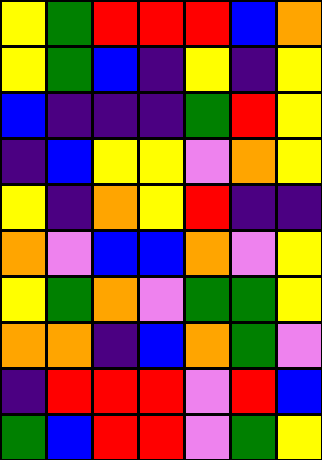[["yellow", "green", "red", "red", "red", "blue", "orange"], ["yellow", "green", "blue", "indigo", "yellow", "indigo", "yellow"], ["blue", "indigo", "indigo", "indigo", "green", "red", "yellow"], ["indigo", "blue", "yellow", "yellow", "violet", "orange", "yellow"], ["yellow", "indigo", "orange", "yellow", "red", "indigo", "indigo"], ["orange", "violet", "blue", "blue", "orange", "violet", "yellow"], ["yellow", "green", "orange", "violet", "green", "green", "yellow"], ["orange", "orange", "indigo", "blue", "orange", "green", "violet"], ["indigo", "red", "red", "red", "violet", "red", "blue"], ["green", "blue", "red", "red", "violet", "green", "yellow"]]